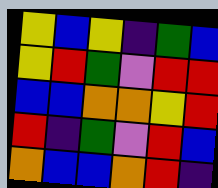[["yellow", "blue", "yellow", "indigo", "green", "blue"], ["yellow", "red", "green", "violet", "red", "red"], ["blue", "blue", "orange", "orange", "yellow", "red"], ["red", "indigo", "green", "violet", "red", "blue"], ["orange", "blue", "blue", "orange", "red", "indigo"]]